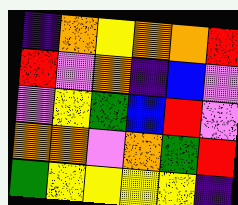[["indigo", "orange", "yellow", "orange", "orange", "red"], ["red", "violet", "orange", "indigo", "blue", "violet"], ["violet", "yellow", "green", "blue", "red", "violet"], ["orange", "orange", "violet", "orange", "green", "red"], ["green", "yellow", "yellow", "yellow", "yellow", "indigo"]]